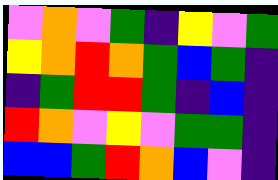[["violet", "orange", "violet", "green", "indigo", "yellow", "violet", "green"], ["yellow", "orange", "red", "orange", "green", "blue", "green", "indigo"], ["indigo", "green", "red", "red", "green", "indigo", "blue", "indigo"], ["red", "orange", "violet", "yellow", "violet", "green", "green", "indigo"], ["blue", "blue", "green", "red", "orange", "blue", "violet", "indigo"]]